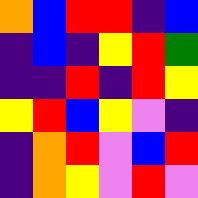[["orange", "blue", "red", "red", "indigo", "blue"], ["indigo", "blue", "indigo", "yellow", "red", "green"], ["indigo", "indigo", "red", "indigo", "red", "yellow"], ["yellow", "red", "blue", "yellow", "violet", "indigo"], ["indigo", "orange", "red", "violet", "blue", "red"], ["indigo", "orange", "yellow", "violet", "red", "violet"]]